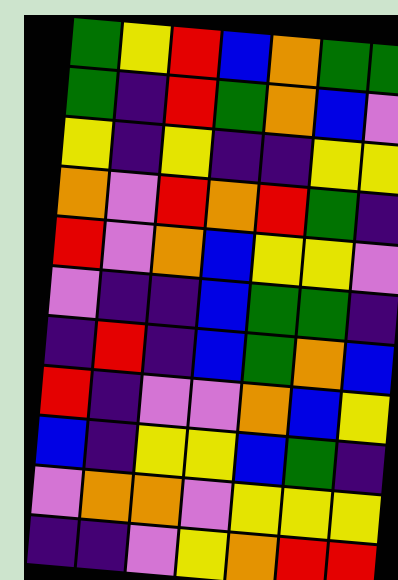[["green", "yellow", "red", "blue", "orange", "green", "green"], ["green", "indigo", "red", "green", "orange", "blue", "violet"], ["yellow", "indigo", "yellow", "indigo", "indigo", "yellow", "yellow"], ["orange", "violet", "red", "orange", "red", "green", "indigo"], ["red", "violet", "orange", "blue", "yellow", "yellow", "violet"], ["violet", "indigo", "indigo", "blue", "green", "green", "indigo"], ["indigo", "red", "indigo", "blue", "green", "orange", "blue"], ["red", "indigo", "violet", "violet", "orange", "blue", "yellow"], ["blue", "indigo", "yellow", "yellow", "blue", "green", "indigo"], ["violet", "orange", "orange", "violet", "yellow", "yellow", "yellow"], ["indigo", "indigo", "violet", "yellow", "orange", "red", "red"]]